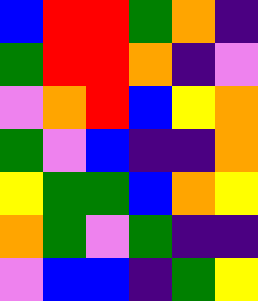[["blue", "red", "red", "green", "orange", "indigo"], ["green", "red", "red", "orange", "indigo", "violet"], ["violet", "orange", "red", "blue", "yellow", "orange"], ["green", "violet", "blue", "indigo", "indigo", "orange"], ["yellow", "green", "green", "blue", "orange", "yellow"], ["orange", "green", "violet", "green", "indigo", "indigo"], ["violet", "blue", "blue", "indigo", "green", "yellow"]]